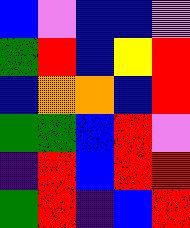[["blue", "violet", "blue", "blue", "violet"], ["green", "red", "blue", "yellow", "red"], ["blue", "orange", "orange", "blue", "red"], ["green", "green", "blue", "red", "violet"], ["indigo", "red", "blue", "red", "red"], ["green", "red", "indigo", "blue", "red"]]